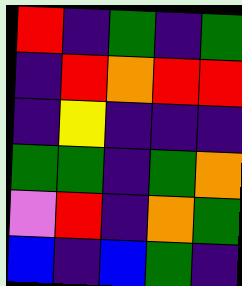[["red", "indigo", "green", "indigo", "green"], ["indigo", "red", "orange", "red", "red"], ["indigo", "yellow", "indigo", "indigo", "indigo"], ["green", "green", "indigo", "green", "orange"], ["violet", "red", "indigo", "orange", "green"], ["blue", "indigo", "blue", "green", "indigo"]]